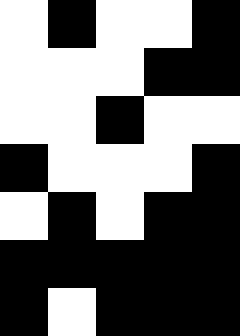[["white", "black", "white", "white", "black"], ["white", "white", "white", "black", "black"], ["white", "white", "black", "white", "white"], ["black", "white", "white", "white", "black"], ["white", "black", "white", "black", "black"], ["black", "black", "black", "black", "black"], ["black", "white", "black", "black", "black"]]